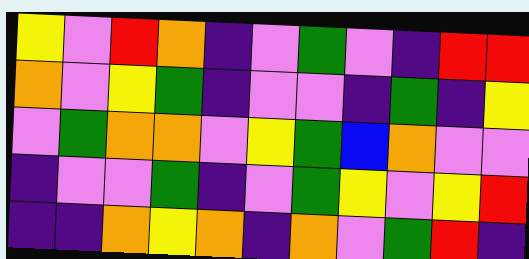[["yellow", "violet", "red", "orange", "indigo", "violet", "green", "violet", "indigo", "red", "red"], ["orange", "violet", "yellow", "green", "indigo", "violet", "violet", "indigo", "green", "indigo", "yellow"], ["violet", "green", "orange", "orange", "violet", "yellow", "green", "blue", "orange", "violet", "violet"], ["indigo", "violet", "violet", "green", "indigo", "violet", "green", "yellow", "violet", "yellow", "red"], ["indigo", "indigo", "orange", "yellow", "orange", "indigo", "orange", "violet", "green", "red", "indigo"]]